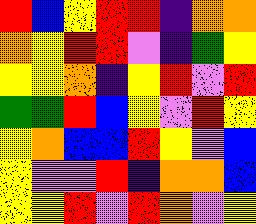[["red", "blue", "yellow", "red", "red", "indigo", "orange", "orange"], ["orange", "yellow", "red", "red", "violet", "indigo", "green", "yellow"], ["yellow", "yellow", "orange", "indigo", "yellow", "red", "violet", "red"], ["green", "green", "red", "blue", "yellow", "violet", "red", "yellow"], ["yellow", "orange", "blue", "blue", "red", "yellow", "violet", "blue"], ["yellow", "violet", "violet", "red", "indigo", "orange", "orange", "blue"], ["yellow", "yellow", "red", "violet", "red", "orange", "violet", "yellow"]]